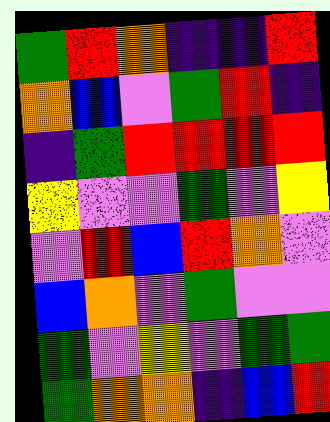[["green", "red", "orange", "indigo", "indigo", "red"], ["orange", "blue", "violet", "green", "red", "indigo"], ["indigo", "green", "red", "red", "red", "red"], ["yellow", "violet", "violet", "green", "violet", "yellow"], ["violet", "red", "blue", "red", "orange", "violet"], ["blue", "orange", "violet", "green", "violet", "violet"], ["green", "violet", "yellow", "violet", "green", "green"], ["green", "orange", "orange", "indigo", "blue", "red"]]